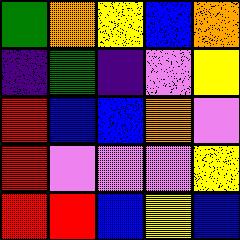[["green", "orange", "yellow", "blue", "orange"], ["indigo", "green", "indigo", "violet", "yellow"], ["red", "blue", "blue", "orange", "violet"], ["red", "violet", "violet", "violet", "yellow"], ["red", "red", "blue", "yellow", "blue"]]